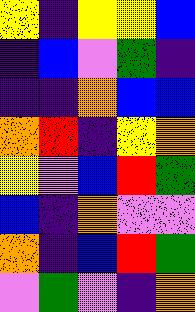[["yellow", "indigo", "yellow", "yellow", "blue"], ["indigo", "blue", "violet", "green", "indigo"], ["indigo", "indigo", "orange", "blue", "blue"], ["orange", "red", "indigo", "yellow", "orange"], ["yellow", "violet", "blue", "red", "green"], ["blue", "indigo", "orange", "violet", "violet"], ["orange", "indigo", "blue", "red", "green"], ["violet", "green", "violet", "indigo", "orange"]]